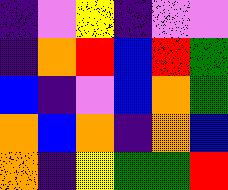[["indigo", "violet", "yellow", "indigo", "violet", "violet"], ["indigo", "orange", "red", "blue", "red", "green"], ["blue", "indigo", "violet", "blue", "orange", "green"], ["orange", "blue", "orange", "indigo", "orange", "blue"], ["orange", "indigo", "yellow", "green", "green", "red"]]